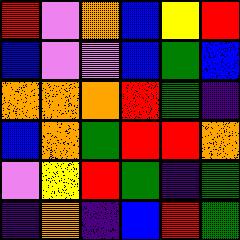[["red", "violet", "orange", "blue", "yellow", "red"], ["blue", "violet", "violet", "blue", "green", "blue"], ["orange", "orange", "orange", "red", "green", "indigo"], ["blue", "orange", "green", "red", "red", "orange"], ["violet", "yellow", "red", "green", "indigo", "green"], ["indigo", "orange", "indigo", "blue", "red", "green"]]